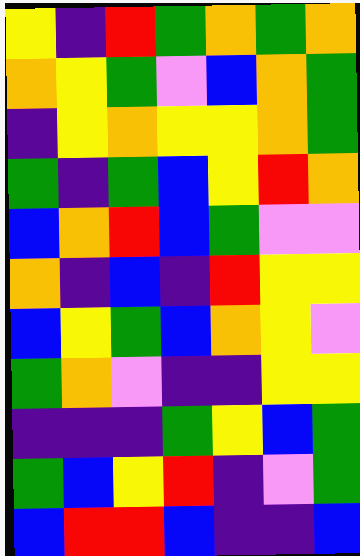[["yellow", "indigo", "red", "green", "orange", "green", "orange"], ["orange", "yellow", "green", "violet", "blue", "orange", "green"], ["indigo", "yellow", "orange", "yellow", "yellow", "orange", "green"], ["green", "indigo", "green", "blue", "yellow", "red", "orange"], ["blue", "orange", "red", "blue", "green", "violet", "violet"], ["orange", "indigo", "blue", "indigo", "red", "yellow", "yellow"], ["blue", "yellow", "green", "blue", "orange", "yellow", "violet"], ["green", "orange", "violet", "indigo", "indigo", "yellow", "yellow"], ["indigo", "indigo", "indigo", "green", "yellow", "blue", "green"], ["green", "blue", "yellow", "red", "indigo", "violet", "green"], ["blue", "red", "red", "blue", "indigo", "indigo", "blue"]]